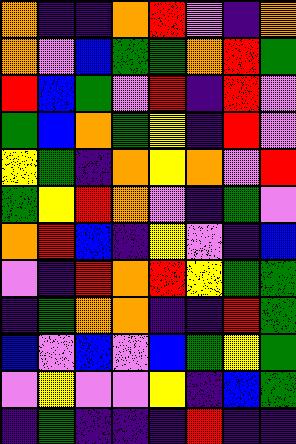[["orange", "indigo", "indigo", "orange", "red", "violet", "indigo", "orange"], ["orange", "violet", "blue", "green", "green", "orange", "red", "green"], ["red", "blue", "green", "violet", "red", "indigo", "red", "violet"], ["green", "blue", "orange", "green", "yellow", "indigo", "red", "violet"], ["yellow", "green", "indigo", "orange", "yellow", "orange", "violet", "red"], ["green", "yellow", "red", "orange", "violet", "indigo", "green", "violet"], ["orange", "red", "blue", "indigo", "yellow", "violet", "indigo", "blue"], ["violet", "indigo", "red", "orange", "red", "yellow", "green", "green"], ["indigo", "green", "orange", "orange", "indigo", "indigo", "red", "green"], ["blue", "violet", "blue", "violet", "blue", "green", "yellow", "green"], ["violet", "yellow", "violet", "violet", "yellow", "indigo", "blue", "green"], ["indigo", "green", "indigo", "indigo", "indigo", "red", "indigo", "indigo"]]